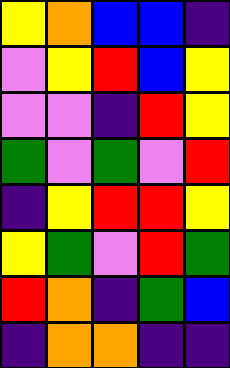[["yellow", "orange", "blue", "blue", "indigo"], ["violet", "yellow", "red", "blue", "yellow"], ["violet", "violet", "indigo", "red", "yellow"], ["green", "violet", "green", "violet", "red"], ["indigo", "yellow", "red", "red", "yellow"], ["yellow", "green", "violet", "red", "green"], ["red", "orange", "indigo", "green", "blue"], ["indigo", "orange", "orange", "indigo", "indigo"]]